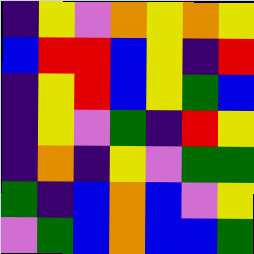[["indigo", "yellow", "violet", "orange", "yellow", "orange", "yellow"], ["blue", "red", "red", "blue", "yellow", "indigo", "red"], ["indigo", "yellow", "red", "blue", "yellow", "green", "blue"], ["indigo", "yellow", "violet", "green", "indigo", "red", "yellow"], ["indigo", "orange", "indigo", "yellow", "violet", "green", "green"], ["green", "indigo", "blue", "orange", "blue", "violet", "yellow"], ["violet", "green", "blue", "orange", "blue", "blue", "green"]]